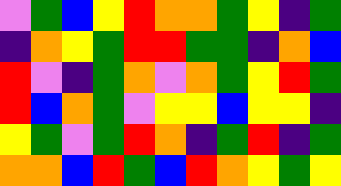[["violet", "green", "blue", "yellow", "red", "orange", "orange", "green", "yellow", "indigo", "green"], ["indigo", "orange", "yellow", "green", "red", "red", "green", "green", "indigo", "orange", "blue"], ["red", "violet", "indigo", "green", "orange", "violet", "orange", "green", "yellow", "red", "green"], ["red", "blue", "orange", "green", "violet", "yellow", "yellow", "blue", "yellow", "yellow", "indigo"], ["yellow", "green", "violet", "green", "red", "orange", "indigo", "green", "red", "indigo", "green"], ["orange", "orange", "blue", "red", "green", "blue", "red", "orange", "yellow", "green", "yellow"]]